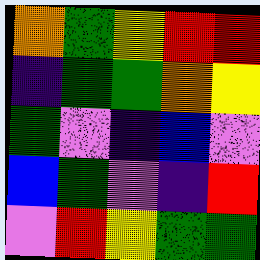[["orange", "green", "yellow", "red", "red"], ["indigo", "green", "green", "orange", "yellow"], ["green", "violet", "indigo", "blue", "violet"], ["blue", "green", "violet", "indigo", "red"], ["violet", "red", "yellow", "green", "green"]]